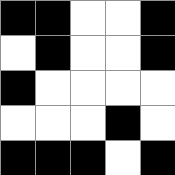[["black", "black", "white", "white", "black"], ["white", "black", "white", "white", "black"], ["black", "white", "white", "white", "white"], ["white", "white", "white", "black", "white"], ["black", "black", "black", "white", "black"]]